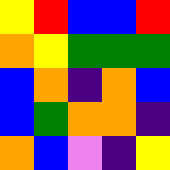[["yellow", "red", "blue", "blue", "red"], ["orange", "yellow", "green", "green", "green"], ["blue", "orange", "indigo", "orange", "blue"], ["blue", "green", "orange", "orange", "indigo"], ["orange", "blue", "violet", "indigo", "yellow"]]